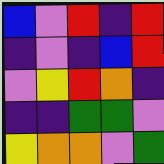[["blue", "violet", "red", "indigo", "red"], ["indigo", "violet", "indigo", "blue", "red"], ["violet", "yellow", "red", "orange", "indigo"], ["indigo", "indigo", "green", "green", "violet"], ["yellow", "orange", "orange", "violet", "green"]]